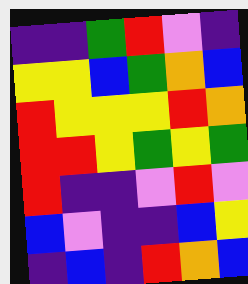[["indigo", "indigo", "green", "red", "violet", "indigo"], ["yellow", "yellow", "blue", "green", "orange", "blue"], ["red", "yellow", "yellow", "yellow", "red", "orange"], ["red", "red", "yellow", "green", "yellow", "green"], ["red", "indigo", "indigo", "violet", "red", "violet"], ["blue", "violet", "indigo", "indigo", "blue", "yellow"], ["indigo", "blue", "indigo", "red", "orange", "blue"]]